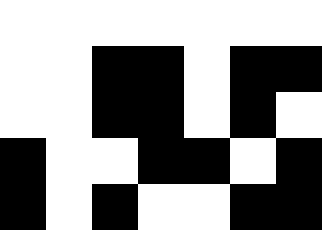[["white", "white", "white", "white", "white", "white", "white"], ["white", "white", "black", "black", "white", "black", "black"], ["white", "white", "black", "black", "white", "black", "white"], ["black", "white", "white", "black", "black", "white", "black"], ["black", "white", "black", "white", "white", "black", "black"]]